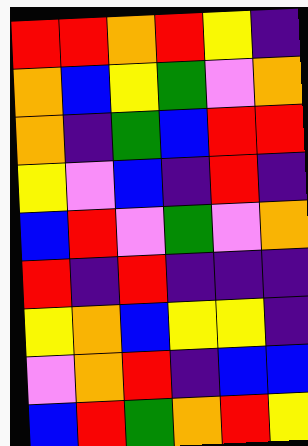[["red", "red", "orange", "red", "yellow", "indigo"], ["orange", "blue", "yellow", "green", "violet", "orange"], ["orange", "indigo", "green", "blue", "red", "red"], ["yellow", "violet", "blue", "indigo", "red", "indigo"], ["blue", "red", "violet", "green", "violet", "orange"], ["red", "indigo", "red", "indigo", "indigo", "indigo"], ["yellow", "orange", "blue", "yellow", "yellow", "indigo"], ["violet", "orange", "red", "indigo", "blue", "blue"], ["blue", "red", "green", "orange", "red", "yellow"]]